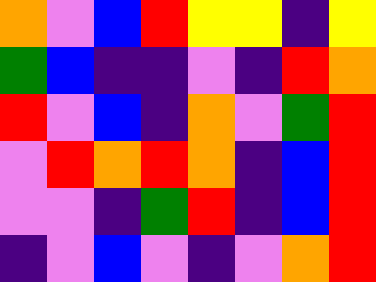[["orange", "violet", "blue", "red", "yellow", "yellow", "indigo", "yellow"], ["green", "blue", "indigo", "indigo", "violet", "indigo", "red", "orange"], ["red", "violet", "blue", "indigo", "orange", "violet", "green", "red"], ["violet", "red", "orange", "red", "orange", "indigo", "blue", "red"], ["violet", "violet", "indigo", "green", "red", "indigo", "blue", "red"], ["indigo", "violet", "blue", "violet", "indigo", "violet", "orange", "red"]]